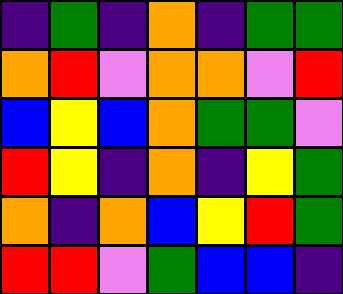[["indigo", "green", "indigo", "orange", "indigo", "green", "green"], ["orange", "red", "violet", "orange", "orange", "violet", "red"], ["blue", "yellow", "blue", "orange", "green", "green", "violet"], ["red", "yellow", "indigo", "orange", "indigo", "yellow", "green"], ["orange", "indigo", "orange", "blue", "yellow", "red", "green"], ["red", "red", "violet", "green", "blue", "blue", "indigo"]]